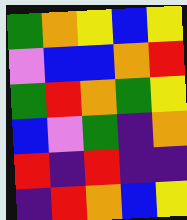[["green", "orange", "yellow", "blue", "yellow"], ["violet", "blue", "blue", "orange", "red"], ["green", "red", "orange", "green", "yellow"], ["blue", "violet", "green", "indigo", "orange"], ["red", "indigo", "red", "indigo", "indigo"], ["indigo", "red", "orange", "blue", "yellow"]]